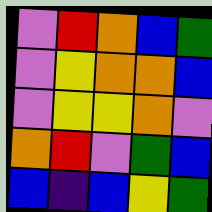[["violet", "red", "orange", "blue", "green"], ["violet", "yellow", "orange", "orange", "blue"], ["violet", "yellow", "yellow", "orange", "violet"], ["orange", "red", "violet", "green", "blue"], ["blue", "indigo", "blue", "yellow", "green"]]